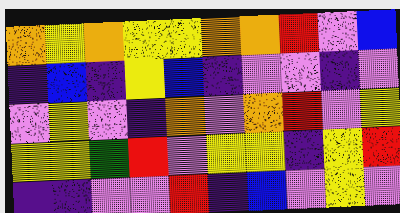[["orange", "yellow", "orange", "yellow", "yellow", "orange", "orange", "red", "violet", "blue"], ["indigo", "blue", "indigo", "yellow", "blue", "indigo", "violet", "violet", "indigo", "violet"], ["violet", "yellow", "violet", "indigo", "orange", "violet", "orange", "red", "violet", "yellow"], ["yellow", "yellow", "green", "red", "violet", "yellow", "yellow", "indigo", "yellow", "red"], ["indigo", "indigo", "violet", "violet", "red", "indigo", "blue", "violet", "yellow", "violet"]]